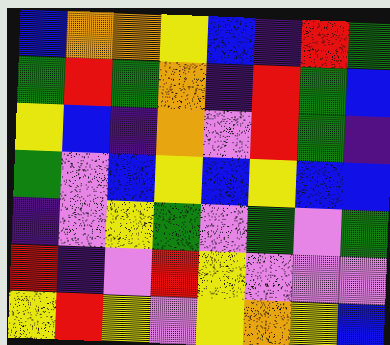[["blue", "orange", "orange", "yellow", "blue", "indigo", "red", "green"], ["green", "red", "green", "orange", "indigo", "red", "green", "blue"], ["yellow", "blue", "indigo", "orange", "violet", "red", "green", "indigo"], ["green", "violet", "blue", "yellow", "blue", "yellow", "blue", "blue"], ["indigo", "violet", "yellow", "green", "violet", "green", "violet", "green"], ["red", "indigo", "violet", "red", "yellow", "violet", "violet", "violet"], ["yellow", "red", "yellow", "violet", "yellow", "orange", "yellow", "blue"]]